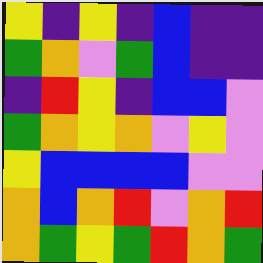[["yellow", "indigo", "yellow", "indigo", "blue", "indigo", "indigo"], ["green", "orange", "violet", "green", "blue", "indigo", "indigo"], ["indigo", "red", "yellow", "indigo", "blue", "blue", "violet"], ["green", "orange", "yellow", "orange", "violet", "yellow", "violet"], ["yellow", "blue", "blue", "blue", "blue", "violet", "violet"], ["orange", "blue", "orange", "red", "violet", "orange", "red"], ["orange", "green", "yellow", "green", "red", "orange", "green"]]